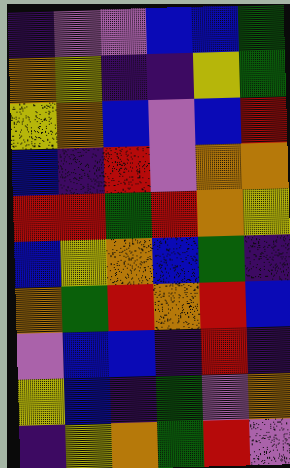[["indigo", "violet", "violet", "blue", "blue", "green"], ["orange", "yellow", "indigo", "indigo", "yellow", "green"], ["yellow", "orange", "blue", "violet", "blue", "red"], ["blue", "indigo", "red", "violet", "orange", "orange"], ["red", "red", "green", "red", "orange", "yellow"], ["blue", "yellow", "orange", "blue", "green", "indigo"], ["orange", "green", "red", "orange", "red", "blue"], ["violet", "blue", "blue", "indigo", "red", "indigo"], ["yellow", "blue", "indigo", "green", "violet", "orange"], ["indigo", "yellow", "orange", "green", "red", "violet"]]